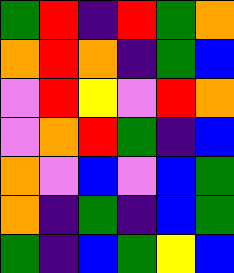[["green", "red", "indigo", "red", "green", "orange"], ["orange", "red", "orange", "indigo", "green", "blue"], ["violet", "red", "yellow", "violet", "red", "orange"], ["violet", "orange", "red", "green", "indigo", "blue"], ["orange", "violet", "blue", "violet", "blue", "green"], ["orange", "indigo", "green", "indigo", "blue", "green"], ["green", "indigo", "blue", "green", "yellow", "blue"]]